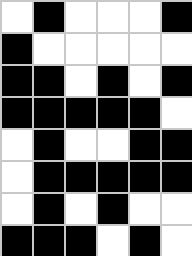[["white", "black", "white", "white", "white", "black"], ["black", "white", "white", "white", "white", "white"], ["black", "black", "white", "black", "white", "black"], ["black", "black", "black", "black", "black", "white"], ["white", "black", "white", "white", "black", "black"], ["white", "black", "black", "black", "black", "black"], ["white", "black", "white", "black", "white", "white"], ["black", "black", "black", "white", "black", "white"]]